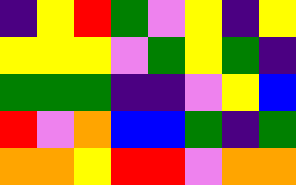[["indigo", "yellow", "red", "green", "violet", "yellow", "indigo", "yellow"], ["yellow", "yellow", "yellow", "violet", "green", "yellow", "green", "indigo"], ["green", "green", "green", "indigo", "indigo", "violet", "yellow", "blue"], ["red", "violet", "orange", "blue", "blue", "green", "indigo", "green"], ["orange", "orange", "yellow", "red", "red", "violet", "orange", "orange"]]